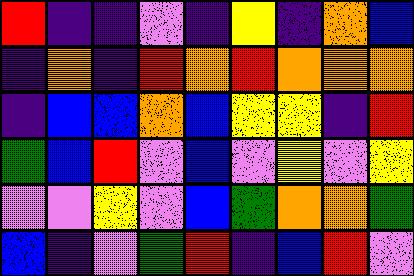[["red", "indigo", "indigo", "violet", "indigo", "yellow", "indigo", "orange", "blue"], ["indigo", "orange", "indigo", "red", "orange", "red", "orange", "orange", "orange"], ["indigo", "blue", "blue", "orange", "blue", "yellow", "yellow", "indigo", "red"], ["green", "blue", "red", "violet", "blue", "violet", "yellow", "violet", "yellow"], ["violet", "violet", "yellow", "violet", "blue", "green", "orange", "orange", "green"], ["blue", "indigo", "violet", "green", "red", "indigo", "blue", "red", "violet"]]